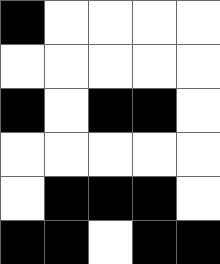[["black", "white", "white", "white", "white"], ["white", "white", "white", "white", "white"], ["black", "white", "black", "black", "white"], ["white", "white", "white", "white", "white"], ["white", "black", "black", "black", "white"], ["black", "black", "white", "black", "black"]]